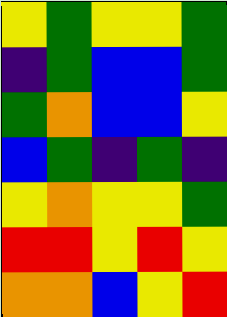[["yellow", "green", "yellow", "yellow", "green"], ["indigo", "green", "blue", "blue", "green"], ["green", "orange", "blue", "blue", "yellow"], ["blue", "green", "indigo", "green", "indigo"], ["yellow", "orange", "yellow", "yellow", "green"], ["red", "red", "yellow", "red", "yellow"], ["orange", "orange", "blue", "yellow", "red"]]